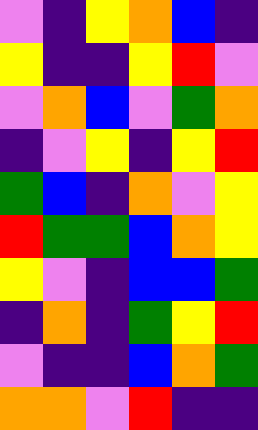[["violet", "indigo", "yellow", "orange", "blue", "indigo"], ["yellow", "indigo", "indigo", "yellow", "red", "violet"], ["violet", "orange", "blue", "violet", "green", "orange"], ["indigo", "violet", "yellow", "indigo", "yellow", "red"], ["green", "blue", "indigo", "orange", "violet", "yellow"], ["red", "green", "green", "blue", "orange", "yellow"], ["yellow", "violet", "indigo", "blue", "blue", "green"], ["indigo", "orange", "indigo", "green", "yellow", "red"], ["violet", "indigo", "indigo", "blue", "orange", "green"], ["orange", "orange", "violet", "red", "indigo", "indigo"]]